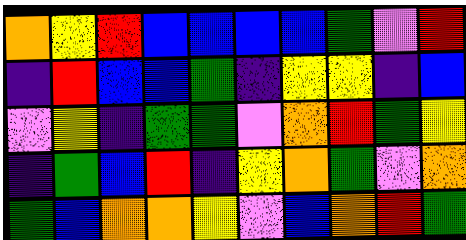[["orange", "yellow", "red", "blue", "blue", "blue", "blue", "green", "violet", "red"], ["indigo", "red", "blue", "blue", "green", "indigo", "yellow", "yellow", "indigo", "blue"], ["violet", "yellow", "indigo", "green", "green", "violet", "orange", "red", "green", "yellow"], ["indigo", "green", "blue", "red", "indigo", "yellow", "orange", "green", "violet", "orange"], ["green", "blue", "orange", "orange", "yellow", "violet", "blue", "orange", "red", "green"]]